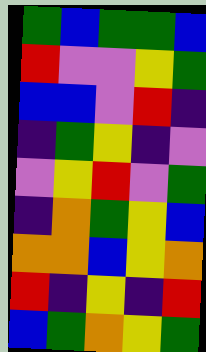[["green", "blue", "green", "green", "blue"], ["red", "violet", "violet", "yellow", "green"], ["blue", "blue", "violet", "red", "indigo"], ["indigo", "green", "yellow", "indigo", "violet"], ["violet", "yellow", "red", "violet", "green"], ["indigo", "orange", "green", "yellow", "blue"], ["orange", "orange", "blue", "yellow", "orange"], ["red", "indigo", "yellow", "indigo", "red"], ["blue", "green", "orange", "yellow", "green"]]